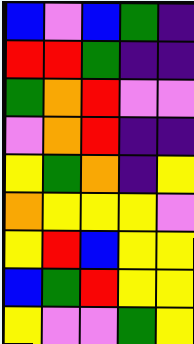[["blue", "violet", "blue", "green", "indigo"], ["red", "red", "green", "indigo", "indigo"], ["green", "orange", "red", "violet", "violet"], ["violet", "orange", "red", "indigo", "indigo"], ["yellow", "green", "orange", "indigo", "yellow"], ["orange", "yellow", "yellow", "yellow", "violet"], ["yellow", "red", "blue", "yellow", "yellow"], ["blue", "green", "red", "yellow", "yellow"], ["yellow", "violet", "violet", "green", "yellow"]]